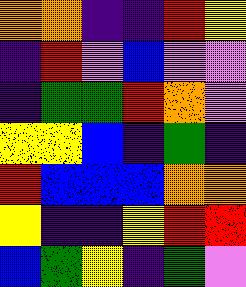[["orange", "orange", "indigo", "indigo", "red", "yellow"], ["indigo", "red", "violet", "blue", "violet", "violet"], ["indigo", "green", "green", "red", "orange", "violet"], ["yellow", "yellow", "blue", "indigo", "green", "indigo"], ["red", "blue", "blue", "blue", "orange", "orange"], ["yellow", "indigo", "indigo", "yellow", "red", "red"], ["blue", "green", "yellow", "indigo", "green", "violet"]]